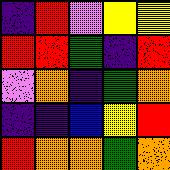[["indigo", "red", "violet", "yellow", "yellow"], ["red", "red", "green", "indigo", "red"], ["violet", "orange", "indigo", "green", "orange"], ["indigo", "indigo", "blue", "yellow", "red"], ["red", "orange", "orange", "green", "orange"]]